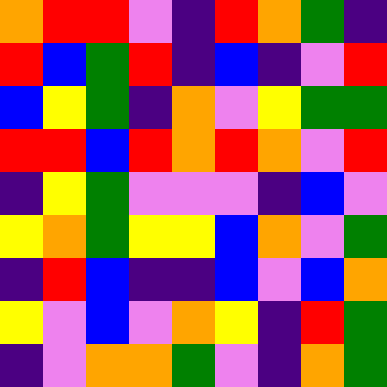[["orange", "red", "red", "violet", "indigo", "red", "orange", "green", "indigo"], ["red", "blue", "green", "red", "indigo", "blue", "indigo", "violet", "red"], ["blue", "yellow", "green", "indigo", "orange", "violet", "yellow", "green", "green"], ["red", "red", "blue", "red", "orange", "red", "orange", "violet", "red"], ["indigo", "yellow", "green", "violet", "violet", "violet", "indigo", "blue", "violet"], ["yellow", "orange", "green", "yellow", "yellow", "blue", "orange", "violet", "green"], ["indigo", "red", "blue", "indigo", "indigo", "blue", "violet", "blue", "orange"], ["yellow", "violet", "blue", "violet", "orange", "yellow", "indigo", "red", "green"], ["indigo", "violet", "orange", "orange", "green", "violet", "indigo", "orange", "green"]]